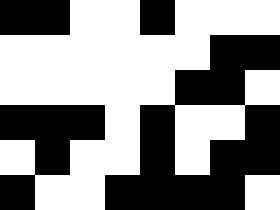[["black", "black", "white", "white", "black", "white", "white", "white"], ["white", "white", "white", "white", "white", "white", "black", "black"], ["white", "white", "white", "white", "white", "black", "black", "white"], ["black", "black", "black", "white", "black", "white", "white", "black"], ["white", "black", "white", "white", "black", "white", "black", "black"], ["black", "white", "white", "black", "black", "black", "black", "white"]]